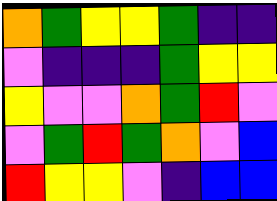[["orange", "green", "yellow", "yellow", "green", "indigo", "indigo"], ["violet", "indigo", "indigo", "indigo", "green", "yellow", "yellow"], ["yellow", "violet", "violet", "orange", "green", "red", "violet"], ["violet", "green", "red", "green", "orange", "violet", "blue"], ["red", "yellow", "yellow", "violet", "indigo", "blue", "blue"]]